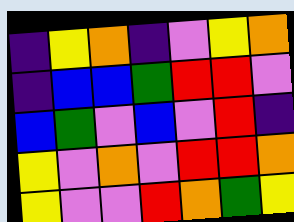[["indigo", "yellow", "orange", "indigo", "violet", "yellow", "orange"], ["indigo", "blue", "blue", "green", "red", "red", "violet"], ["blue", "green", "violet", "blue", "violet", "red", "indigo"], ["yellow", "violet", "orange", "violet", "red", "red", "orange"], ["yellow", "violet", "violet", "red", "orange", "green", "yellow"]]